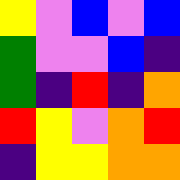[["yellow", "violet", "blue", "violet", "blue"], ["green", "violet", "violet", "blue", "indigo"], ["green", "indigo", "red", "indigo", "orange"], ["red", "yellow", "violet", "orange", "red"], ["indigo", "yellow", "yellow", "orange", "orange"]]